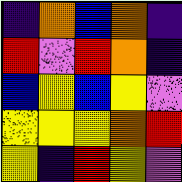[["indigo", "orange", "blue", "orange", "indigo"], ["red", "violet", "red", "orange", "indigo"], ["blue", "yellow", "blue", "yellow", "violet"], ["yellow", "yellow", "yellow", "orange", "red"], ["yellow", "indigo", "red", "yellow", "violet"]]